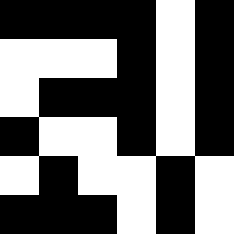[["black", "black", "black", "black", "white", "black"], ["white", "white", "white", "black", "white", "black"], ["white", "black", "black", "black", "white", "black"], ["black", "white", "white", "black", "white", "black"], ["white", "black", "white", "white", "black", "white"], ["black", "black", "black", "white", "black", "white"]]